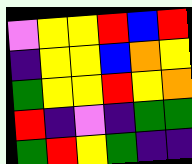[["violet", "yellow", "yellow", "red", "blue", "red"], ["indigo", "yellow", "yellow", "blue", "orange", "yellow"], ["green", "yellow", "yellow", "red", "yellow", "orange"], ["red", "indigo", "violet", "indigo", "green", "green"], ["green", "red", "yellow", "green", "indigo", "indigo"]]